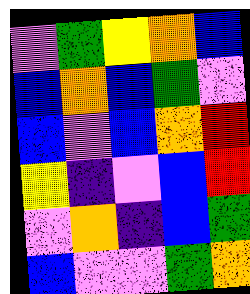[["violet", "green", "yellow", "orange", "blue"], ["blue", "orange", "blue", "green", "violet"], ["blue", "violet", "blue", "orange", "red"], ["yellow", "indigo", "violet", "blue", "red"], ["violet", "orange", "indigo", "blue", "green"], ["blue", "violet", "violet", "green", "orange"]]